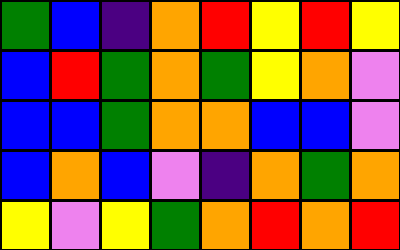[["green", "blue", "indigo", "orange", "red", "yellow", "red", "yellow"], ["blue", "red", "green", "orange", "green", "yellow", "orange", "violet"], ["blue", "blue", "green", "orange", "orange", "blue", "blue", "violet"], ["blue", "orange", "blue", "violet", "indigo", "orange", "green", "orange"], ["yellow", "violet", "yellow", "green", "orange", "red", "orange", "red"]]